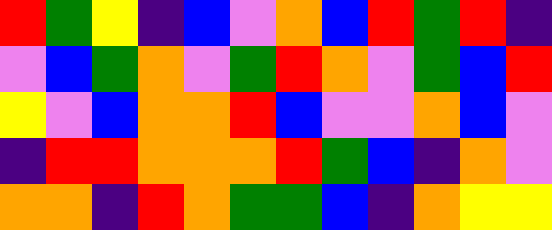[["red", "green", "yellow", "indigo", "blue", "violet", "orange", "blue", "red", "green", "red", "indigo"], ["violet", "blue", "green", "orange", "violet", "green", "red", "orange", "violet", "green", "blue", "red"], ["yellow", "violet", "blue", "orange", "orange", "red", "blue", "violet", "violet", "orange", "blue", "violet"], ["indigo", "red", "red", "orange", "orange", "orange", "red", "green", "blue", "indigo", "orange", "violet"], ["orange", "orange", "indigo", "red", "orange", "green", "green", "blue", "indigo", "orange", "yellow", "yellow"]]